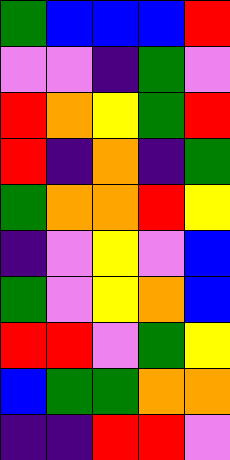[["green", "blue", "blue", "blue", "red"], ["violet", "violet", "indigo", "green", "violet"], ["red", "orange", "yellow", "green", "red"], ["red", "indigo", "orange", "indigo", "green"], ["green", "orange", "orange", "red", "yellow"], ["indigo", "violet", "yellow", "violet", "blue"], ["green", "violet", "yellow", "orange", "blue"], ["red", "red", "violet", "green", "yellow"], ["blue", "green", "green", "orange", "orange"], ["indigo", "indigo", "red", "red", "violet"]]